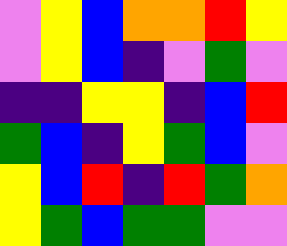[["violet", "yellow", "blue", "orange", "orange", "red", "yellow"], ["violet", "yellow", "blue", "indigo", "violet", "green", "violet"], ["indigo", "indigo", "yellow", "yellow", "indigo", "blue", "red"], ["green", "blue", "indigo", "yellow", "green", "blue", "violet"], ["yellow", "blue", "red", "indigo", "red", "green", "orange"], ["yellow", "green", "blue", "green", "green", "violet", "violet"]]